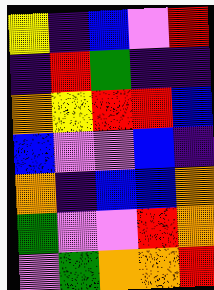[["yellow", "indigo", "blue", "violet", "red"], ["indigo", "red", "green", "indigo", "indigo"], ["orange", "yellow", "red", "red", "blue"], ["blue", "violet", "violet", "blue", "indigo"], ["orange", "indigo", "blue", "blue", "orange"], ["green", "violet", "violet", "red", "orange"], ["violet", "green", "orange", "orange", "red"]]